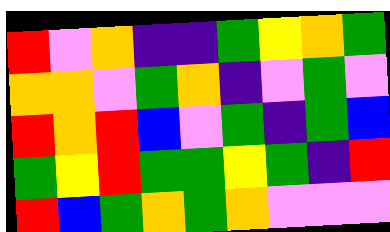[["red", "violet", "orange", "indigo", "indigo", "green", "yellow", "orange", "green"], ["orange", "orange", "violet", "green", "orange", "indigo", "violet", "green", "violet"], ["red", "orange", "red", "blue", "violet", "green", "indigo", "green", "blue"], ["green", "yellow", "red", "green", "green", "yellow", "green", "indigo", "red"], ["red", "blue", "green", "orange", "green", "orange", "violet", "violet", "violet"]]